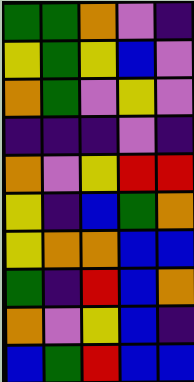[["green", "green", "orange", "violet", "indigo"], ["yellow", "green", "yellow", "blue", "violet"], ["orange", "green", "violet", "yellow", "violet"], ["indigo", "indigo", "indigo", "violet", "indigo"], ["orange", "violet", "yellow", "red", "red"], ["yellow", "indigo", "blue", "green", "orange"], ["yellow", "orange", "orange", "blue", "blue"], ["green", "indigo", "red", "blue", "orange"], ["orange", "violet", "yellow", "blue", "indigo"], ["blue", "green", "red", "blue", "blue"]]